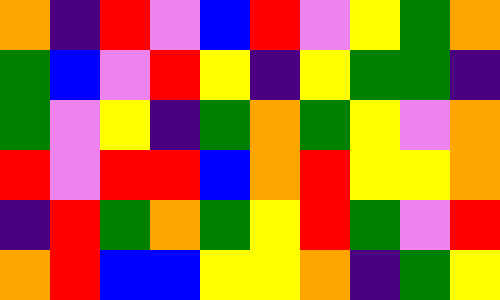[["orange", "indigo", "red", "violet", "blue", "red", "violet", "yellow", "green", "orange"], ["green", "blue", "violet", "red", "yellow", "indigo", "yellow", "green", "green", "indigo"], ["green", "violet", "yellow", "indigo", "green", "orange", "green", "yellow", "violet", "orange"], ["red", "violet", "red", "red", "blue", "orange", "red", "yellow", "yellow", "orange"], ["indigo", "red", "green", "orange", "green", "yellow", "red", "green", "violet", "red"], ["orange", "red", "blue", "blue", "yellow", "yellow", "orange", "indigo", "green", "yellow"]]